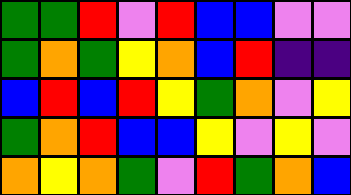[["green", "green", "red", "violet", "red", "blue", "blue", "violet", "violet"], ["green", "orange", "green", "yellow", "orange", "blue", "red", "indigo", "indigo"], ["blue", "red", "blue", "red", "yellow", "green", "orange", "violet", "yellow"], ["green", "orange", "red", "blue", "blue", "yellow", "violet", "yellow", "violet"], ["orange", "yellow", "orange", "green", "violet", "red", "green", "orange", "blue"]]